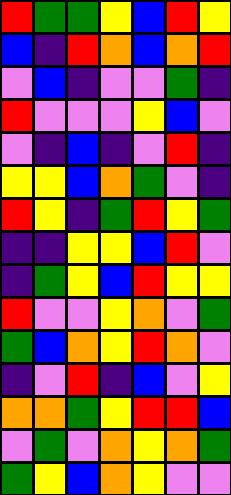[["red", "green", "green", "yellow", "blue", "red", "yellow"], ["blue", "indigo", "red", "orange", "blue", "orange", "red"], ["violet", "blue", "indigo", "violet", "violet", "green", "indigo"], ["red", "violet", "violet", "violet", "yellow", "blue", "violet"], ["violet", "indigo", "blue", "indigo", "violet", "red", "indigo"], ["yellow", "yellow", "blue", "orange", "green", "violet", "indigo"], ["red", "yellow", "indigo", "green", "red", "yellow", "green"], ["indigo", "indigo", "yellow", "yellow", "blue", "red", "violet"], ["indigo", "green", "yellow", "blue", "red", "yellow", "yellow"], ["red", "violet", "violet", "yellow", "orange", "violet", "green"], ["green", "blue", "orange", "yellow", "red", "orange", "violet"], ["indigo", "violet", "red", "indigo", "blue", "violet", "yellow"], ["orange", "orange", "green", "yellow", "red", "red", "blue"], ["violet", "green", "violet", "orange", "yellow", "orange", "green"], ["green", "yellow", "blue", "orange", "yellow", "violet", "violet"]]